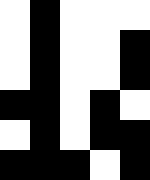[["white", "black", "white", "white", "white"], ["white", "black", "white", "white", "black"], ["white", "black", "white", "white", "black"], ["black", "black", "white", "black", "white"], ["white", "black", "white", "black", "black"], ["black", "black", "black", "white", "black"]]